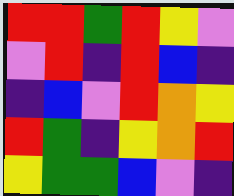[["red", "red", "green", "red", "yellow", "violet"], ["violet", "red", "indigo", "red", "blue", "indigo"], ["indigo", "blue", "violet", "red", "orange", "yellow"], ["red", "green", "indigo", "yellow", "orange", "red"], ["yellow", "green", "green", "blue", "violet", "indigo"]]